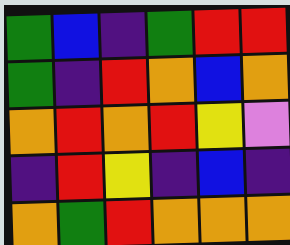[["green", "blue", "indigo", "green", "red", "red"], ["green", "indigo", "red", "orange", "blue", "orange"], ["orange", "red", "orange", "red", "yellow", "violet"], ["indigo", "red", "yellow", "indigo", "blue", "indigo"], ["orange", "green", "red", "orange", "orange", "orange"]]